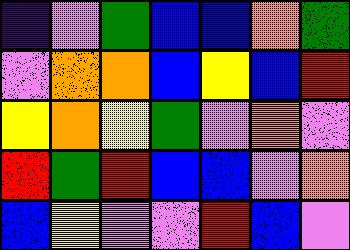[["indigo", "violet", "green", "blue", "blue", "orange", "green"], ["violet", "orange", "orange", "blue", "yellow", "blue", "red"], ["yellow", "orange", "yellow", "green", "violet", "orange", "violet"], ["red", "green", "red", "blue", "blue", "violet", "orange"], ["blue", "yellow", "violet", "violet", "red", "blue", "violet"]]